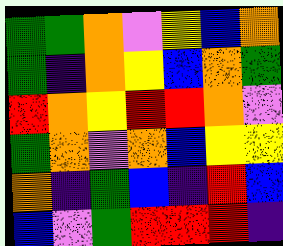[["green", "green", "orange", "violet", "yellow", "blue", "orange"], ["green", "indigo", "orange", "yellow", "blue", "orange", "green"], ["red", "orange", "yellow", "red", "red", "orange", "violet"], ["green", "orange", "violet", "orange", "blue", "yellow", "yellow"], ["orange", "indigo", "green", "blue", "indigo", "red", "blue"], ["blue", "violet", "green", "red", "red", "red", "indigo"]]